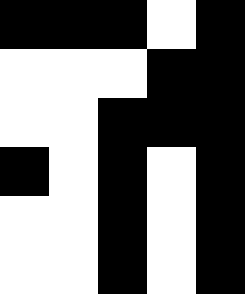[["black", "black", "black", "white", "black"], ["white", "white", "white", "black", "black"], ["white", "white", "black", "black", "black"], ["black", "white", "black", "white", "black"], ["white", "white", "black", "white", "black"], ["white", "white", "black", "white", "black"]]